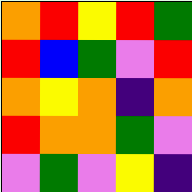[["orange", "red", "yellow", "red", "green"], ["red", "blue", "green", "violet", "red"], ["orange", "yellow", "orange", "indigo", "orange"], ["red", "orange", "orange", "green", "violet"], ["violet", "green", "violet", "yellow", "indigo"]]